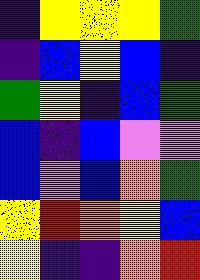[["indigo", "yellow", "yellow", "yellow", "green"], ["indigo", "blue", "yellow", "blue", "indigo"], ["green", "yellow", "indigo", "blue", "green"], ["blue", "indigo", "blue", "violet", "violet"], ["blue", "violet", "blue", "orange", "green"], ["yellow", "red", "orange", "yellow", "blue"], ["yellow", "indigo", "indigo", "orange", "red"]]